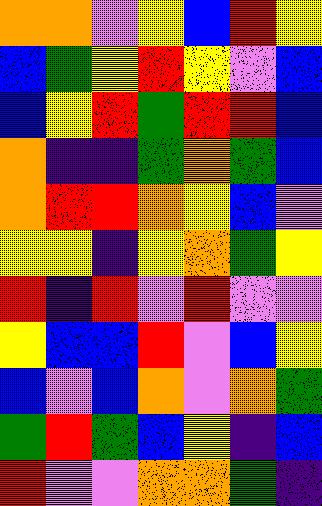[["orange", "orange", "violet", "yellow", "blue", "red", "yellow"], ["blue", "green", "yellow", "red", "yellow", "violet", "blue"], ["blue", "yellow", "red", "green", "red", "red", "blue"], ["orange", "indigo", "indigo", "green", "orange", "green", "blue"], ["orange", "red", "red", "orange", "yellow", "blue", "violet"], ["yellow", "yellow", "indigo", "yellow", "orange", "green", "yellow"], ["red", "indigo", "red", "violet", "red", "violet", "violet"], ["yellow", "blue", "blue", "red", "violet", "blue", "yellow"], ["blue", "violet", "blue", "orange", "violet", "orange", "green"], ["green", "red", "green", "blue", "yellow", "indigo", "blue"], ["red", "violet", "violet", "orange", "orange", "green", "indigo"]]